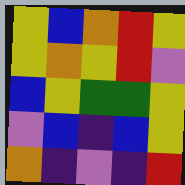[["yellow", "blue", "orange", "red", "yellow"], ["yellow", "orange", "yellow", "red", "violet"], ["blue", "yellow", "green", "green", "yellow"], ["violet", "blue", "indigo", "blue", "yellow"], ["orange", "indigo", "violet", "indigo", "red"]]